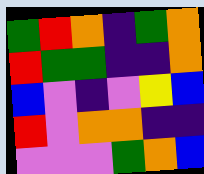[["green", "red", "orange", "indigo", "green", "orange"], ["red", "green", "green", "indigo", "indigo", "orange"], ["blue", "violet", "indigo", "violet", "yellow", "blue"], ["red", "violet", "orange", "orange", "indigo", "indigo"], ["violet", "violet", "violet", "green", "orange", "blue"]]